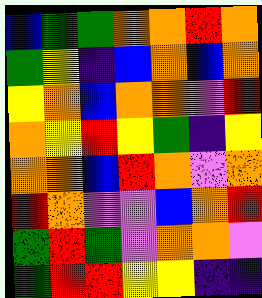[["blue", "green", "green", "orange", "orange", "red", "orange"], ["green", "yellow", "indigo", "blue", "orange", "blue", "orange"], ["yellow", "orange", "blue", "orange", "orange", "violet", "red"], ["orange", "yellow", "red", "yellow", "green", "indigo", "yellow"], ["orange", "orange", "blue", "red", "orange", "violet", "orange"], ["red", "orange", "violet", "violet", "blue", "orange", "red"], ["green", "red", "green", "violet", "orange", "orange", "violet"], ["green", "red", "red", "yellow", "yellow", "indigo", "indigo"]]